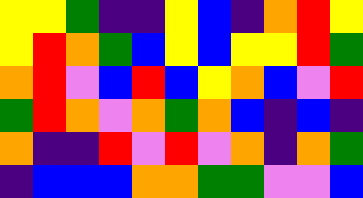[["yellow", "yellow", "green", "indigo", "indigo", "yellow", "blue", "indigo", "orange", "red", "yellow"], ["yellow", "red", "orange", "green", "blue", "yellow", "blue", "yellow", "yellow", "red", "green"], ["orange", "red", "violet", "blue", "red", "blue", "yellow", "orange", "blue", "violet", "red"], ["green", "red", "orange", "violet", "orange", "green", "orange", "blue", "indigo", "blue", "indigo"], ["orange", "indigo", "indigo", "red", "violet", "red", "violet", "orange", "indigo", "orange", "green"], ["indigo", "blue", "blue", "blue", "orange", "orange", "green", "green", "violet", "violet", "blue"]]